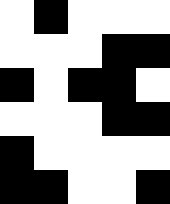[["white", "black", "white", "white", "white"], ["white", "white", "white", "black", "black"], ["black", "white", "black", "black", "white"], ["white", "white", "white", "black", "black"], ["black", "white", "white", "white", "white"], ["black", "black", "white", "white", "black"]]